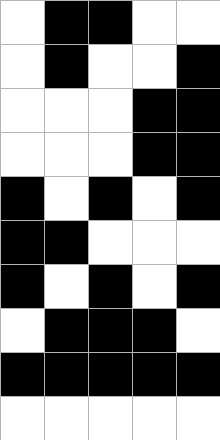[["white", "black", "black", "white", "white"], ["white", "black", "white", "white", "black"], ["white", "white", "white", "black", "black"], ["white", "white", "white", "black", "black"], ["black", "white", "black", "white", "black"], ["black", "black", "white", "white", "white"], ["black", "white", "black", "white", "black"], ["white", "black", "black", "black", "white"], ["black", "black", "black", "black", "black"], ["white", "white", "white", "white", "white"]]